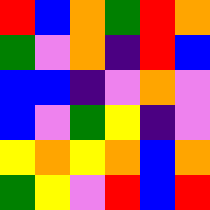[["red", "blue", "orange", "green", "red", "orange"], ["green", "violet", "orange", "indigo", "red", "blue"], ["blue", "blue", "indigo", "violet", "orange", "violet"], ["blue", "violet", "green", "yellow", "indigo", "violet"], ["yellow", "orange", "yellow", "orange", "blue", "orange"], ["green", "yellow", "violet", "red", "blue", "red"]]